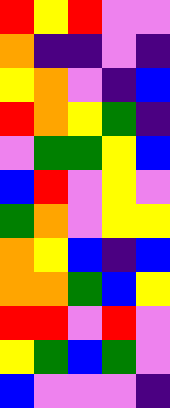[["red", "yellow", "red", "violet", "violet"], ["orange", "indigo", "indigo", "violet", "indigo"], ["yellow", "orange", "violet", "indigo", "blue"], ["red", "orange", "yellow", "green", "indigo"], ["violet", "green", "green", "yellow", "blue"], ["blue", "red", "violet", "yellow", "violet"], ["green", "orange", "violet", "yellow", "yellow"], ["orange", "yellow", "blue", "indigo", "blue"], ["orange", "orange", "green", "blue", "yellow"], ["red", "red", "violet", "red", "violet"], ["yellow", "green", "blue", "green", "violet"], ["blue", "violet", "violet", "violet", "indigo"]]